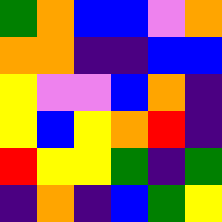[["green", "orange", "blue", "blue", "violet", "orange"], ["orange", "orange", "indigo", "indigo", "blue", "blue"], ["yellow", "violet", "violet", "blue", "orange", "indigo"], ["yellow", "blue", "yellow", "orange", "red", "indigo"], ["red", "yellow", "yellow", "green", "indigo", "green"], ["indigo", "orange", "indigo", "blue", "green", "yellow"]]